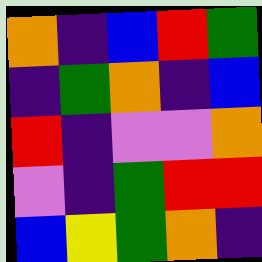[["orange", "indigo", "blue", "red", "green"], ["indigo", "green", "orange", "indigo", "blue"], ["red", "indigo", "violet", "violet", "orange"], ["violet", "indigo", "green", "red", "red"], ["blue", "yellow", "green", "orange", "indigo"]]